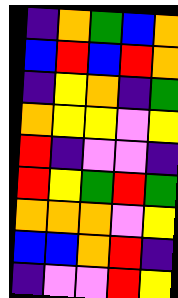[["indigo", "orange", "green", "blue", "orange"], ["blue", "red", "blue", "red", "orange"], ["indigo", "yellow", "orange", "indigo", "green"], ["orange", "yellow", "yellow", "violet", "yellow"], ["red", "indigo", "violet", "violet", "indigo"], ["red", "yellow", "green", "red", "green"], ["orange", "orange", "orange", "violet", "yellow"], ["blue", "blue", "orange", "red", "indigo"], ["indigo", "violet", "violet", "red", "yellow"]]